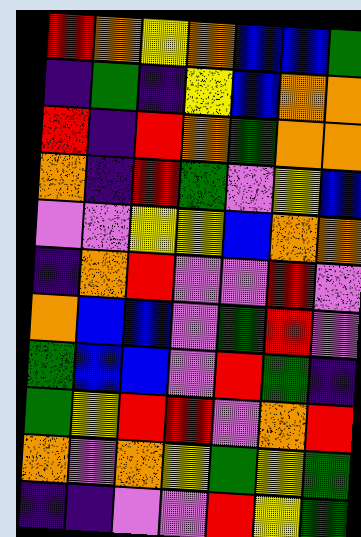[["red", "orange", "yellow", "orange", "blue", "blue", "green"], ["indigo", "green", "indigo", "yellow", "blue", "orange", "orange"], ["red", "indigo", "red", "orange", "green", "orange", "orange"], ["orange", "indigo", "red", "green", "violet", "yellow", "blue"], ["violet", "violet", "yellow", "yellow", "blue", "orange", "orange"], ["indigo", "orange", "red", "violet", "violet", "red", "violet"], ["orange", "blue", "blue", "violet", "green", "red", "violet"], ["green", "blue", "blue", "violet", "red", "green", "indigo"], ["green", "yellow", "red", "red", "violet", "orange", "red"], ["orange", "violet", "orange", "yellow", "green", "yellow", "green"], ["indigo", "indigo", "violet", "violet", "red", "yellow", "green"]]